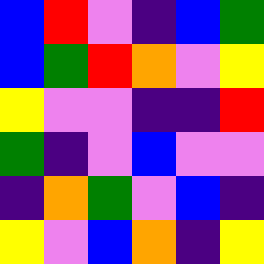[["blue", "red", "violet", "indigo", "blue", "green"], ["blue", "green", "red", "orange", "violet", "yellow"], ["yellow", "violet", "violet", "indigo", "indigo", "red"], ["green", "indigo", "violet", "blue", "violet", "violet"], ["indigo", "orange", "green", "violet", "blue", "indigo"], ["yellow", "violet", "blue", "orange", "indigo", "yellow"]]